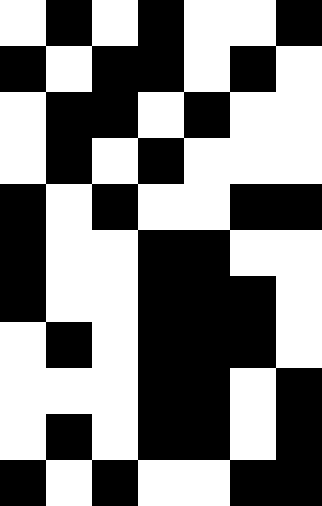[["white", "black", "white", "black", "white", "white", "black"], ["black", "white", "black", "black", "white", "black", "white"], ["white", "black", "black", "white", "black", "white", "white"], ["white", "black", "white", "black", "white", "white", "white"], ["black", "white", "black", "white", "white", "black", "black"], ["black", "white", "white", "black", "black", "white", "white"], ["black", "white", "white", "black", "black", "black", "white"], ["white", "black", "white", "black", "black", "black", "white"], ["white", "white", "white", "black", "black", "white", "black"], ["white", "black", "white", "black", "black", "white", "black"], ["black", "white", "black", "white", "white", "black", "black"]]